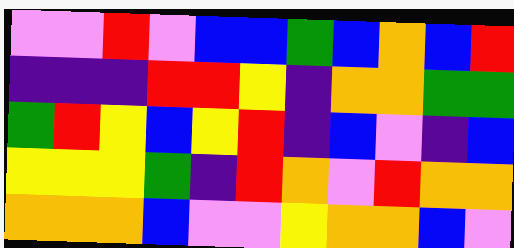[["violet", "violet", "red", "violet", "blue", "blue", "green", "blue", "orange", "blue", "red"], ["indigo", "indigo", "indigo", "red", "red", "yellow", "indigo", "orange", "orange", "green", "green"], ["green", "red", "yellow", "blue", "yellow", "red", "indigo", "blue", "violet", "indigo", "blue"], ["yellow", "yellow", "yellow", "green", "indigo", "red", "orange", "violet", "red", "orange", "orange"], ["orange", "orange", "orange", "blue", "violet", "violet", "yellow", "orange", "orange", "blue", "violet"]]